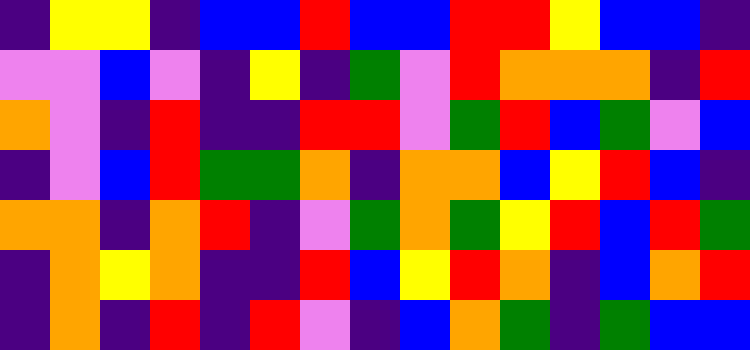[["indigo", "yellow", "yellow", "indigo", "blue", "blue", "red", "blue", "blue", "red", "red", "yellow", "blue", "blue", "indigo"], ["violet", "violet", "blue", "violet", "indigo", "yellow", "indigo", "green", "violet", "red", "orange", "orange", "orange", "indigo", "red"], ["orange", "violet", "indigo", "red", "indigo", "indigo", "red", "red", "violet", "green", "red", "blue", "green", "violet", "blue"], ["indigo", "violet", "blue", "red", "green", "green", "orange", "indigo", "orange", "orange", "blue", "yellow", "red", "blue", "indigo"], ["orange", "orange", "indigo", "orange", "red", "indigo", "violet", "green", "orange", "green", "yellow", "red", "blue", "red", "green"], ["indigo", "orange", "yellow", "orange", "indigo", "indigo", "red", "blue", "yellow", "red", "orange", "indigo", "blue", "orange", "red"], ["indigo", "orange", "indigo", "red", "indigo", "red", "violet", "indigo", "blue", "orange", "green", "indigo", "green", "blue", "blue"]]